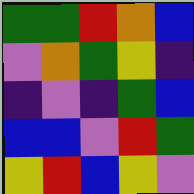[["green", "green", "red", "orange", "blue"], ["violet", "orange", "green", "yellow", "indigo"], ["indigo", "violet", "indigo", "green", "blue"], ["blue", "blue", "violet", "red", "green"], ["yellow", "red", "blue", "yellow", "violet"]]